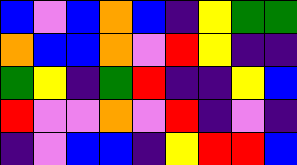[["blue", "violet", "blue", "orange", "blue", "indigo", "yellow", "green", "green"], ["orange", "blue", "blue", "orange", "violet", "red", "yellow", "indigo", "indigo"], ["green", "yellow", "indigo", "green", "red", "indigo", "indigo", "yellow", "blue"], ["red", "violet", "violet", "orange", "violet", "red", "indigo", "violet", "indigo"], ["indigo", "violet", "blue", "blue", "indigo", "yellow", "red", "red", "blue"]]